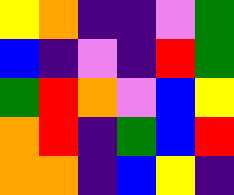[["yellow", "orange", "indigo", "indigo", "violet", "green"], ["blue", "indigo", "violet", "indigo", "red", "green"], ["green", "red", "orange", "violet", "blue", "yellow"], ["orange", "red", "indigo", "green", "blue", "red"], ["orange", "orange", "indigo", "blue", "yellow", "indigo"]]